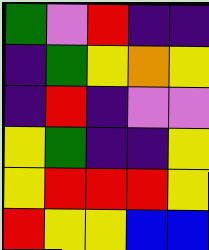[["green", "violet", "red", "indigo", "indigo"], ["indigo", "green", "yellow", "orange", "yellow"], ["indigo", "red", "indigo", "violet", "violet"], ["yellow", "green", "indigo", "indigo", "yellow"], ["yellow", "red", "red", "red", "yellow"], ["red", "yellow", "yellow", "blue", "blue"]]